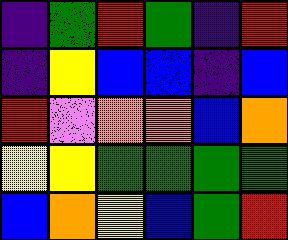[["indigo", "green", "red", "green", "indigo", "red"], ["indigo", "yellow", "blue", "blue", "indigo", "blue"], ["red", "violet", "orange", "orange", "blue", "orange"], ["yellow", "yellow", "green", "green", "green", "green"], ["blue", "orange", "yellow", "blue", "green", "red"]]